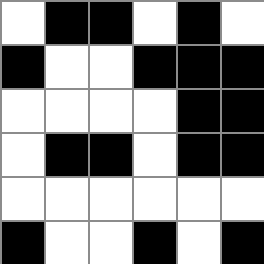[["white", "black", "black", "white", "black", "white"], ["black", "white", "white", "black", "black", "black"], ["white", "white", "white", "white", "black", "black"], ["white", "black", "black", "white", "black", "black"], ["white", "white", "white", "white", "white", "white"], ["black", "white", "white", "black", "white", "black"]]